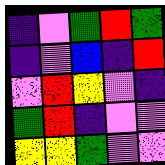[["indigo", "violet", "green", "red", "green"], ["indigo", "violet", "blue", "indigo", "red"], ["violet", "red", "yellow", "violet", "indigo"], ["green", "red", "indigo", "violet", "violet"], ["yellow", "yellow", "green", "violet", "violet"]]